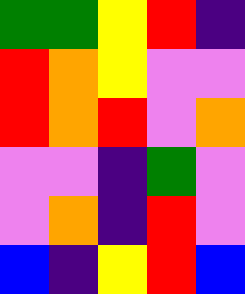[["green", "green", "yellow", "red", "indigo"], ["red", "orange", "yellow", "violet", "violet"], ["red", "orange", "red", "violet", "orange"], ["violet", "violet", "indigo", "green", "violet"], ["violet", "orange", "indigo", "red", "violet"], ["blue", "indigo", "yellow", "red", "blue"]]